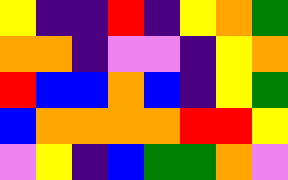[["yellow", "indigo", "indigo", "red", "indigo", "yellow", "orange", "green"], ["orange", "orange", "indigo", "violet", "violet", "indigo", "yellow", "orange"], ["red", "blue", "blue", "orange", "blue", "indigo", "yellow", "green"], ["blue", "orange", "orange", "orange", "orange", "red", "red", "yellow"], ["violet", "yellow", "indigo", "blue", "green", "green", "orange", "violet"]]